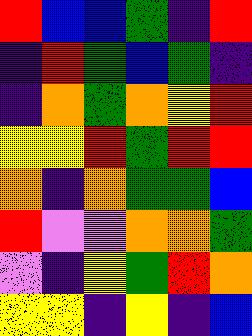[["red", "blue", "blue", "green", "indigo", "red"], ["indigo", "red", "green", "blue", "green", "indigo"], ["indigo", "orange", "green", "orange", "yellow", "red"], ["yellow", "yellow", "red", "green", "red", "red"], ["orange", "indigo", "orange", "green", "green", "blue"], ["red", "violet", "violet", "orange", "orange", "green"], ["violet", "indigo", "yellow", "green", "red", "orange"], ["yellow", "yellow", "indigo", "yellow", "indigo", "blue"]]